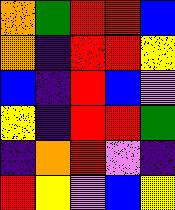[["orange", "green", "red", "red", "blue"], ["orange", "indigo", "red", "red", "yellow"], ["blue", "indigo", "red", "blue", "violet"], ["yellow", "indigo", "red", "red", "green"], ["indigo", "orange", "red", "violet", "indigo"], ["red", "yellow", "violet", "blue", "yellow"]]